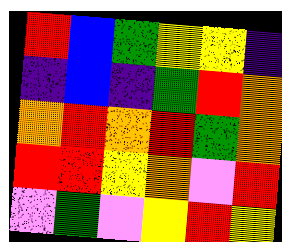[["red", "blue", "green", "yellow", "yellow", "indigo"], ["indigo", "blue", "indigo", "green", "red", "orange"], ["orange", "red", "orange", "red", "green", "orange"], ["red", "red", "yellow", "orange", "violet", "red"], ["violet", "green", "violet", "yellow", "red", "yellow"]]